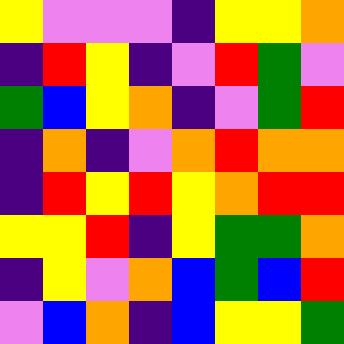[["yellow", "violet", "violet", "violet", "indigo", "yellow", "yellow", "orange"], ["indigo", "red", "yellow", "indigo", "violet", "red", "green", "violet"], ["green", "blue", "yellow", "orange", "indigo", "violet", "green", "red"], ["indigo", "orange", "indigo", "violet", "orange", "red", "orange", "orange"], ["indigo", "red", "yellow", "red", "yellow", "orange", "red", "red"], ["yellow", "yellow", "red", "indigo", "yellow", "green", "green", "orange"], ["indigo", "yellow", "violet", "orange", "blue", "green", "blue", "red"], ["violet", "blue", "orange", "indigo", "blue", "yellow", "yellow", "green"]]